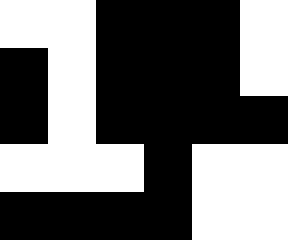[["white", "white", "black", "black", "black", "white"], ["black", "white", "black", "black", "black", "white"], ["black", "white", "black", "black", "black", "black"], ["white", "white", "white", "black", "white", "white"], ["black", "black", "black", "black", "white", "white"]]